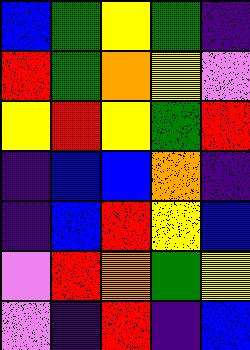[["blue", "green", "yellow", "green", "indigo"], ["red", "green", "orange", "yellow", "violet"], ["yellow", "red", "yellow", "green", "red"], ["indigo", "blue", "blue", "orange", "indigo"], ["indigo", "blue", "red", "yellow", "blue"], ["violet", "red", "orange", "green", "yellow"], ["violet", "indigo", "red", "indigo", "blue"]]